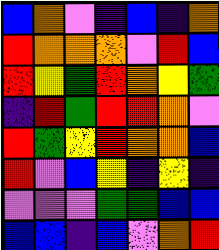[["blue", "orange", "violet", "indigo", "blue", "indigo", "orange"], ["red", "orange", "orange", "orange", "violet", "red", "blue"], ["red", "yellow", "green", "red", "orange", "yellow", "green"], ["indigo", "red", "green", "red", "red", "orange", "violet"], ["red", "green", "yellow", "red", "orange", "orange", "blue"], ["red", "violet", "blue", "yellow", "indigo", "yellow", "indigo"], ["violet", "violet", "violet", "green", "green", "blue", "blue"], ["blue", "blue", "indigo", "blue", "violet", "orange", "red"]]